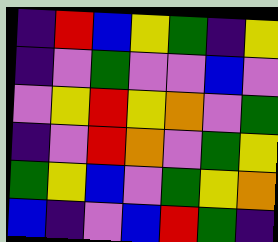[["indigo", "red", "blue", "yellow", "green", "indigo", "yellow"], ["indigo", "violet", "green", "violet", "violet", "blue", "violet"], ["violet", "yellow", "red", "yellow", "orange", "violet", "green"], ["indigo", "violet", "red", "orange", "violet", "green", "yellow"], ["green", "yellow", "blue", "violet", "green", "yellow", "orange"], ["blue", "indigo", "violet", "blue", "red", "green", "indigo"]]